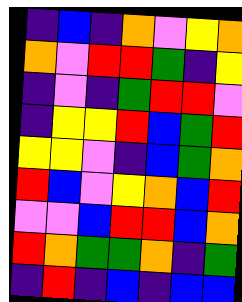[["indigo", "blue", "indigo", "orange", "violet", "yellow", "orange"], ["orange", "violet", "red", "red", "green", "indigo", "yellow"], ["indigo", "violet", "indigo", "green", "red", "red", "violet"], ["indigo", "yellow", "yellow", "red", "blue", "green", "red"], ["yellow", "yellow", "violet", "indigo", "blue", "green", "orange"], ["red", "blue", "violet", "yellow", "orange", "blue", "red"], ["violet", "violet", "blue", "red", "red", "blue", "orange"], ["red", "orange", "green", "green", "orange", "indigo", "green"], ["indigo", "red", "indigo", "blue", "indigo", "blue", "blue"]]